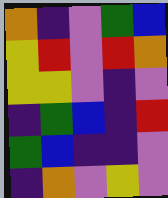[["orange", "indigo", "violet", "green", "blue"], ["yellow", "red", "violet", "red", "orange"], ["yellow", "yellow", "violet", "indigo", "violet"], ["indigo", "green", "blue", "indigo", "red"], ["green", "blue", "indigo", "indigo", "violet"], ["indigo", "orange", "violet", "yellow", "violet"]]